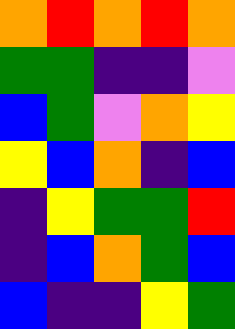[["orange", "red", "orange", "red", "orange"], ["green", "green", "indigo", "indigo", "violet"], ["blue", "green", "violet", "orange", "yellow"], ["yellow", "blue", "orange", "indigo", "blue"], ["indigo", "yellow", "green", "green", "red"], ["indigo", "blue", "orange", "green", "blue"], ["blue", "indigo", "indigo", "yellow", "green"]]